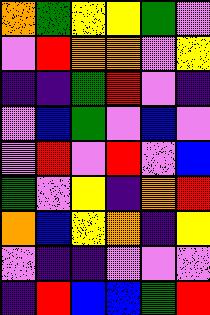[["orange", "green", "yellow", "yellow", "green", "violet"], ["violet", "red", "orange", "orange", "violet", "yellow"], ["indigo", "indigo", "green", "red", "violet", "indigo"], ["violet", "blue", "green", "violet", "blue", "violet"], ["violet", "red", "violet", "red", "violet", "blue"], ["green", "violet", "yellow", "indigo", "orange", "red"], ["orange", "blue", "yellow", "orange", "indigo", "yellow"], ["violet", "indigo", "indigo", "violet", "violet", "violet"], ["indigo", "red", "blue", "blue", "green", "red"]]